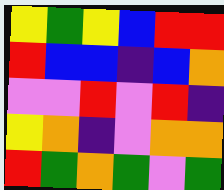[["yellow", "green", "yellow", "blue", "red", "red"], ["red", "blue", "blue", "indigo", "blue", "orange"], ["violet", "violet", "red", "violet", "red", "indigo"], ["yellow", "orange", "indigo", "violet", "orange", "orange"], ["red", "green", "orange", "green", "violet", "green"]]